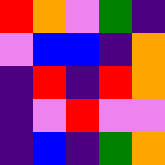[["red", "orange", "violet", "green", "indigo"], ["violet", "blue", "blue", "indigo", "orange"], ["indigo", "red", "indigo", "red", "orange"], ["indigo", "violet", "red", "violet", "violet"], ["indigo", "blue", "indigo", "green", "orange"]]